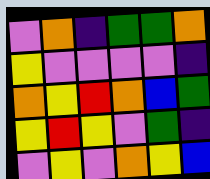[["violet", "orange", "indigo", "green", "green", "orange"], ["yellow", "violet", "violet", "violet", "violet", "indigo"], ["orange", "yellow", "red", "orange", "blue", "green"], ["yellow", "red", "yellow", "violet", "green", "indigo"], ["violet", "yellow", "violet", "orange", "yellow", "blue"]]